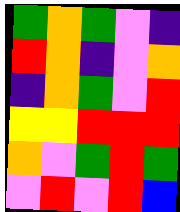[["green", "orange", "green", "violet", "indigo"], ["red", "orange", "indigo", "violet", "orange"], ["indigo", "orange", "green", "violet", "red"], ["yellow", "yellow", "red", "red", "red"], ["orange", "violet", "green", "red", "green"], ["violet", "red", "violet", "red", "blue"]]